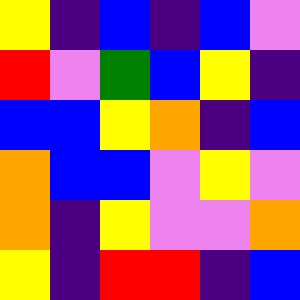[["yellow", "indigo", "blue", "indigo", "blue", "violet"], ["red", "violet", "green", "blue", "yellow", "indigo"], ["blue", "blue", "yellow", "orange", "indigo", "blue"], ["orange", "blue", "blue", "violet", "yellow", "violet"], ["orange", "indigo", "yellow", "violet", "violet", "orange"], ["yellow", "indigo", "red", "red", "indigo", "blue"]]